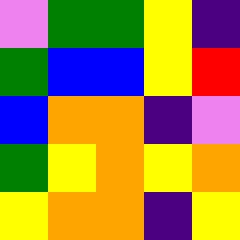[["violet", "green", "green", "yellow", "indigo"], ["green", "blue", "blue", "yellow", "red"], ["blue", "orange", "orange", "indigo", "violet"], ["green", "yellow", "orange", "yellow", "orange"], ["yellow", "orange", "orange", "indigo", "yellow"]]